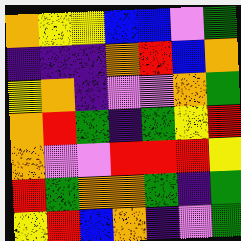[["orange", "yellow", "yellow", "blue", "blue", "violet", "green"], ["indigo", "indigo", "indigo", "orange", "red", "blue", "orange"], ["yellow", "orange", "indigo", "violet", "violet", "orange", "green"], ["orange", "red", "green", "indigo", "green", "yellow", "red"], ["orange", "violet", "violet", "red", "red", "red", "yellow"], ["red", "green", "orange", "orange", "green", "indigo", "green"], ["yellow", "red", "blue", "orange", "indigo", "violet", "green"]]